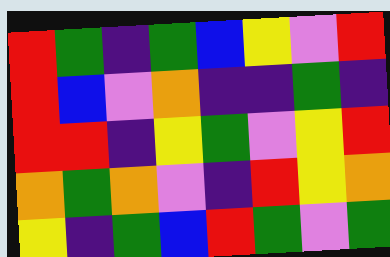[["red", "green", "indigo", "green", "blue", "yellow", "violet", "red"], ["red", "blue", "violet", "orange", "indigo", "indigo", "green", "indigo"], ["red", "red", "indigo", "yellow", "green", "violet", "yellow", "red"], ["orange", "green", "orange", "violet", "indigo", "red", "yellow", "orange"], ["yellow", "indigo", "green", "blue", "red", "green", "violet", "green"]]